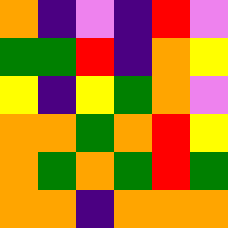[["orange", "indigo", "violet", "indigo", "red", "violet"], ["green", "green", "red", "indigo", "orange", "yellow"], ["yellow", "indigo", "yellow", "green", "orange", "violet"], ["orange", "orange", "green", "orange", "red", "yellow"], ["orange", "green", "orange", "green", "red", "green"], ["orange", "orange", "indigo", "orange", "orange", "orange"]]